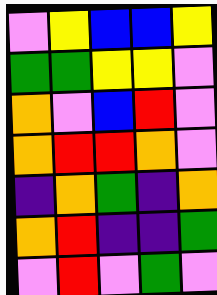[["violet", "yellow", "blue", "blue", "yellow"], ["green", "green", "yellow", "yellow", "violet"], ["orange", "violet", "blue", "red", "violet"], ["orange", "red", "red", "orange", "violet"], ["indigo", "orange", "green", "indigo", "orange"], ["orange", "red", "indigo", "indigo", "green"], ["violet", "red", "violet", "green", "violet"]]